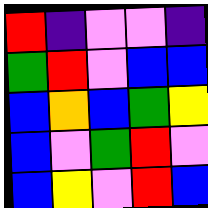[["red", "indigo", "violet", "violet", "indigo"], ["green", "red", "violet", "blue", "blue"], ["blue", "orange", "blue", "green", "yellow"], ["blue", "violet", "green", "red", "violet"], ["blue", "yellow", "violet", "red", "blue"]]